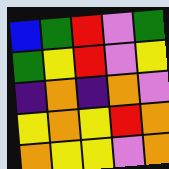[["blue", "green", "red", "violet", "green"], ["green", "yellow", "red", "violet", "yellow"], ["indigo", "orange", "indigo", "orange", "violet"], ["yellow", "orange", "yellow", "red", "orange"], ["orange", "yellow", "yellow", "violet", "orange"]]